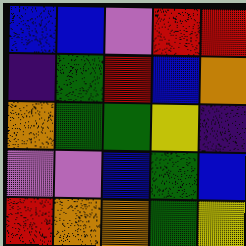[["blue", "blue", "violet", "red", "red"], ["indigo", "green", "red", "blue", "orange"], ["orange", "green", "green", "yellow", "indigo"], ["violet", "violet", "blue", "green", "blue"], ["red", "orange", "orange", "green", "yellow"]]